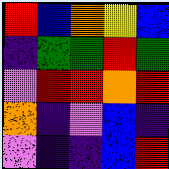[["red", "blue", "orange", "yellow", "blue"], ["indigo", "green", "green", "red", "green"], ["violet", "red", "red", "orange", "red"], ["orange", "indigo", "violet", "blue", "indigo"], ["violet", "indigo", "indigo", "blue", "red"]]